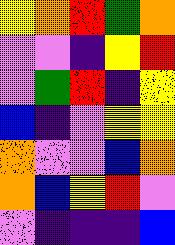[["yellow", "orange", "red", "green", "orange"], ["violet", "violet", "indigo", "yellow", "red"], ["violet", "green", "red", "indigo", "yellow"], ["blue", "indigo", "violet", "yellow", "yellow"], ["orange", "violet", "violet", "blue", "orange"], ["orange", "blue", "yellow", "red", "violet"], ["violet", "indigo", "indigo", "indigo", "blue"]]